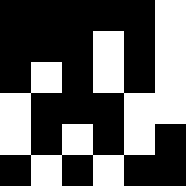[["black", "black", "black", "black", "black", "white"], ["black", "black", "black", "white", "black", "white"], ["black", "white", "black", "white", "black", "white"], ["white", "black", "black", "black", "white", "white"], ["white", "black", "white", "black", "white", "black"], ["black", "white", "black", "white", "black", "black"]]